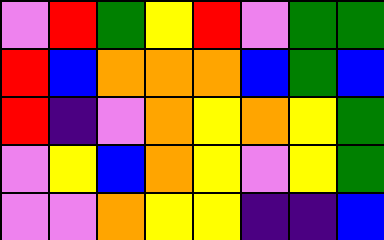[["violet", "red", "green", "yellow", "red", "violet", "green", "green"], ["red", "blue", "orange", "orange", "orange", "blue", "green", "blue"], ["red", "indigo", "violet", "orange", "yellow", "orange", "yellow", "green"], ["violet", "yellow", "blue", "orange", "yellow", "violet", "yellow", "green"], ["violet", "violet", "orange", "yellow", "yellow", "indigo", "indigo", "blue"]]